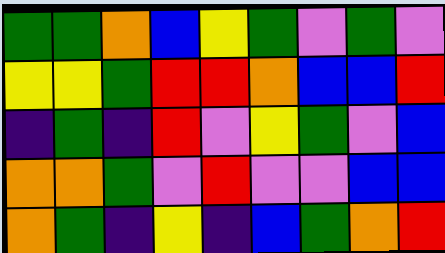[["green", "green", "orange", "blue", "yellow", "green", "violet", "green", "violet"], ["yellow", "yellow", "green", "red", "red", "orange", "blue", "blue", "red"], ["indigo", "green", "indigo", "red", "violet", "yellow", "green", "violet", "blue"], ["orange", "orange", "green", "violet", "red", "violet", "violet", "blue", "blue"], ["orange", "green", "indigo", "yellow", "indigo", "blue", "green", "orange", "red"]]